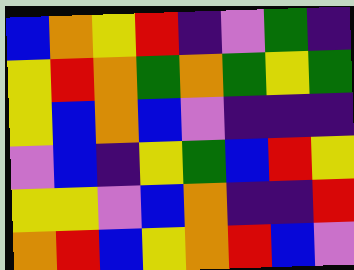[["blue", "orange", "yellow", "red", "indigo", "violet", "green", "indigo"], ["yellow", "red", "orange", "green", "orange", "green", "yellow", "green"], ["yellow", "blue", "orange", "blue", "violet", "indigo", "indigo", "indigo"], ["violet", "blue", "indigo", "yellow", "green", "blue", "red", "yellow"], ["yellow", "yellow", "violet", "blue", "orange", "indigo", "indigo", "red"], ["orange", "red", "blue", "yellow", "orange", "red", "blue", "violet"]]